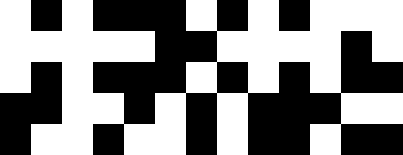[["white", "black", "white", "black", "black", "black", "white", "black", "white", "black", "white", "white", "white"], ["white", "white", "white", "white", "white", "black", "black", "white", "white", "white", "white", "black", "white"], ["white", "black", "white", "black", "black", "black", "white", "black", "white", "black", "white", "black", "black"], ["black", "black", "white", "white", "black", "white", "black", "white", "black", "black", "black", "white", "white"], ["black", "white", "white", "black", "white", "white", "black", "white", "black", "black", "white", "black", "black"]]